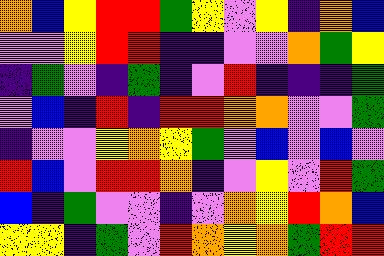[["orange", "blue", "yellow", "red", "red", "green", "yellow", "violet", "yellow", "indigo", "orange", "blue"], ["violet", "violet", "yellow", "red", "red", "indigo", "indigo", "violet", "violet", "orange", "green", "yellow"], ["indigo", "green", "violet", "indigo", "green", "indigo", "violet", "red", "indigo", "indigo", "indigo", "green"], ["violet", "blue", "indigo", "red", "indigo", "red", "red", "orange", "orange", "violet", "violet", "green"], ["indigo", "violet", "violet", "yellow", "orange", "yellow", "green", "violet", "blue", "violet", "blue", "violet"], ["red", "blue", "violet", "red", "red", "orange", "indigo", "violet", "yellow", "violet", "red", "green"], ["blue", "indigo", "green", "violet", "violet", "indigo", "violet", "orange", "yellow", "red", "orange", "blue"], ["yellow", "yellow", "indigo", "green", "violet", "red", "orange", "yellow", "orange", "green", "red", "red"]]